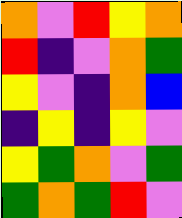[["orange", "violet", "red", "yellow", "orange"], ["red", "indigo", "violet", "orange", "green"], ["yellow", "violet", "indigo", "orange", "blue"], ["indigo", "yellow", "indigo", "yellow", "violet"], ["yellow", "green", "orange", "violet", "green"], ["green", "orange", "green", "red", "violet"]]